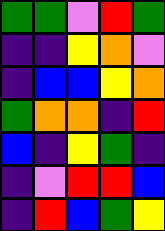[["green", "green", "violet", "red", "green"], ["indigo", "indigo", "yellow", "orange", "violet"], ["indigo", "blue", "blue", "yellow", "orange"], ["green", "orange", "orange", "indigo", "red"], ["blue", "indigo", "yellow", "green", "indigo"], ["indigo", "violet", "red", "red", "blue"], ["indigo", "red", "blue", "green", "yellow"]]